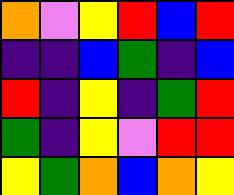[["orange", "violet", "yellow", "red", "blue", "red"], ["indigo", "indigo", "blue", "green", "indigo", "blue"], ["red", "indigo", "yellow", "indigo", "green", "red"], ["green", "indigo", "yellow", "violet", "red", "red"], ["yellow", "green", "orange", "blue", "orange", "yellow"]]